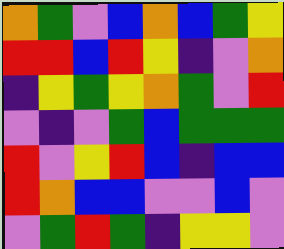[["orange", "green", "violet", "blue", "orange", "blue", "green", "yellow"], ["red", "red", "blue", "red", "yellow", "indigo", "violet", "orange"], ["indigo", "yellow", "green", "yellow", "orange", "green", "violet", "red"], ["violet", "indigo", "violet", "green", "blue", "green", "green", "green"], ["red", "violet", "yellow", "red", "blue", "indigo", "blue", "blue"], ["red", "orange", "blue", "blue", "violet", "violet", "blue", "violet"], ["violet", "green", "red", "green", "indigo", "yellow", "yellow", "violet"]]